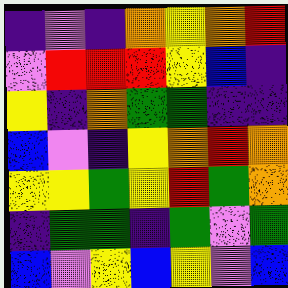[["indigo", "violet", "indigo", "orange", "yellow", "orange", "red"], ["violet", "red", "red", "red", "yellow", "blue", "indigo"], ["yellow", "indigo", "orange", "green", "green", "indigo", "indigo"], ["blue", "violet", "indigo", "yellow", "orange", "red", "orange"], ["yellow", "yellow", "green", "yellow", "red", "green", "orange"], ["indigo", "green", "green", "indigo", "green", "violet", "green"], ["blue", "violet", "yellow", "blue", "yellow", "violet", "blue"]]